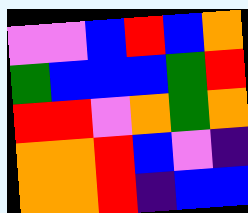[["violet", "violet", "blue", "red", "blue", "orange"], ["green", "blue", "blue", "blue", "green", "red"], ["red", "red", "violet", "orange", "green", "orange"], ["orange", "orange", "red", "blue", "violet", "indigo"], ["orange", "orange", "red", "indigo", "blue", "blue"]]